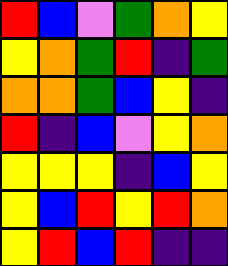[["red", "blue", "violet", "green", "orange", "yellow"], ["yellow", "orange", "green", "red", "indigo", "green"], ["orange", "orange", "green", "blue", "yellow", "indigo"], ["red", "indigo", "blue", "violet", "yellow", "orange"], ["yellow", "yellow", "yellow", "indigo", "blue", "yellow"], ["yellow", "blue", "red", "yellow", "red", "orange"], ["yellow", "red", "blue", "red", "indigo", "indigo"]]